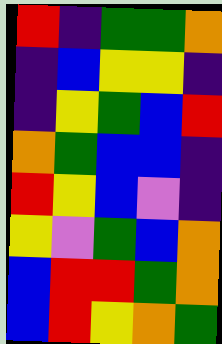[["red", "indigo", "green", "green", "orange"], ["indigo", "blue", "yellow", "yellow", "indigo"], ["indigo", "yellow", "green", "blue", "red"], ["orange", "green", "blue", "blue", "indigo"], ["red", "yellow", "blue", "violet", "indigo"], ["yellow", "violet", "green", "blue", "orange"], ["blue", "red", "red", "green", "orange"], ["blue", "red", "yellow", "orange", "green"]]